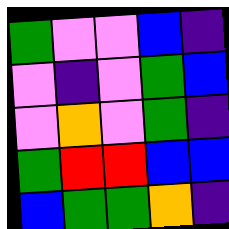[["green", "violet", "violet", "blue", "indigo"], ["violet", "indigo", "violet", "green", "blue"], ["violet", "orange", "violet", "green", "indigo"], ["green", "red", "red", "blue", "blue"], ["blue", "green", "green", "orange", "indigo"]]